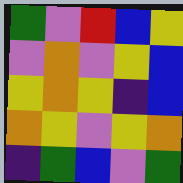[["green", "violet", "red", "blue", "yellow"], ["violet", "orange", "violet", "yellow", "blue"], ["yellow", "orange", "yellow", "indigo", "blue"], ["orange", "yellow", "violet", "yellow", "orange"], ["indigo", "green", "blue", "violet", "green"]]